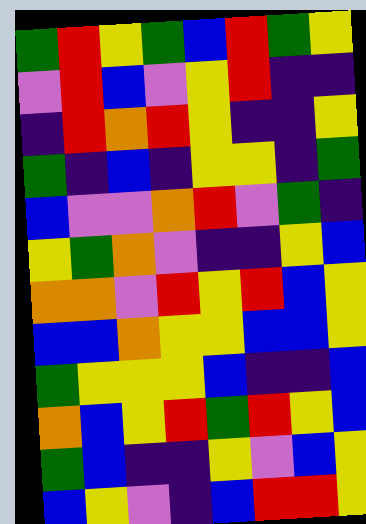[["green", "red", "yellow", "green", "blue", "red", "green", "yellow"], ["violet", "red", "blue", "violet", "yellow", "red", "indigo", "indigo"], ["indigo", "red", "orange", "red", "yellow", "indigo", "indigo", "yellow"], ["green", "indigo", "blue", "indigo", "yellow", "yellow", "indigo", "green"], ["blue", "violet", "violet", "orange", "red", "violet", "green", "indigo"], ["yellow", "green", "orange", "violet", "indigo", "indigo", "yellow", "blue"], ["orange", "orange", "violet", "red", "yellow", "red", "blue", "yellow"], ["blue", "blue", "orange", "yellow", "yellow", "blue", "blue", "yellow"], ["green", "yellow", "yellow", "yellow", "blue", "indigo", "indigo", "blue"], ["orange", "blue", "yellow", "red", "green", "red", "yellow", "blue"], ["green", "blue", "indigo", "indigo", "yellow", "violet", "blue", "yellow"], ["blue", "yellow", "violet", "indigo", "blue", "red", "red", "yellow"]]